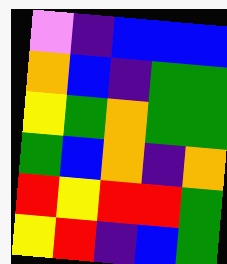[["violet", "indigo", "blue", "blue", "blue"], ["orange", "blue", "indigo", "green", "green"], ["yellow", "green", "orange", "green", "green"], ["green", "blue", "orange", "indigo", "orange"], ["red", "yellow", "red", "red", "green"], ["yellow", "red", "indigo", "blue", "green"]]